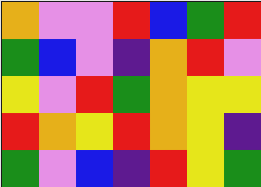[["orange", "violet", "violet", "red", "blue", "green", "red"], ["green", "blue", "violet", "indigo", "orange", "red", "violet"], ["yellow", "violet", "red", "green", "orange", "yellow", "yellow"], ["red", "orange", "yellow", "red", "orange", "yellow", "indigo"], ["green", "violet", "blue", "indigo", "red", "yellow", "green"]]